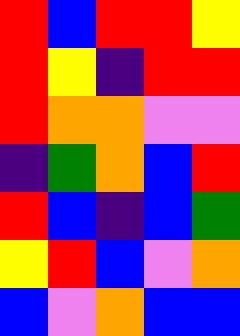[["red", "blue", "red", "red", "yellow"], ["red", "yellow", "indigo", "red", "red"], ["red", "orange", "orange", "violet", "violet"], ["indigo", "green", "orange", "blue", "red"], ["red", "blue", "indigo", "blue", "green"], ["yellow", "red", "blue", "violet", "orange"], ["blue", "violet", "orange", "blue", "blue"]]